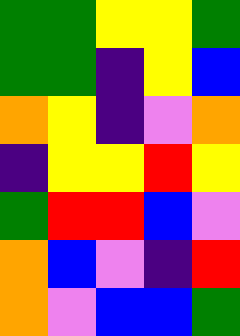[["green", "green", "yellow", "yellow", "green"], ["green", "green", "indigo", "yellow", "blue"], ["orange", "yellow", "indigo", "violet", "orange"], ["indigo", "yellow", "yellow", "red", "yellow"], ["green", "red", "red", "blue", "violet"], ["orange", "blue", "violet", "indigo", "red"], ["orange", "violet", "blue", "blue", "green"]]